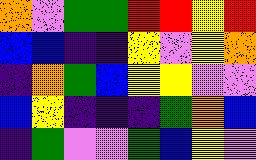[["orange", "violet", "green", "green", "red", "red", "yellow", "red"], ["blue", "blue", "indigo", "indigo", "yellow", "violet", "yellow", "orange"], ["indigo", "orange", "green", "blue", "yellow", "yellow", "violet", "violet"], ["blue", "yellow", "indigo", "indigo", "indigo", "green", "orange", "blue"], ["indigo", "green", "violet", "violet", "green", "blue", "yellow", "violet"]]